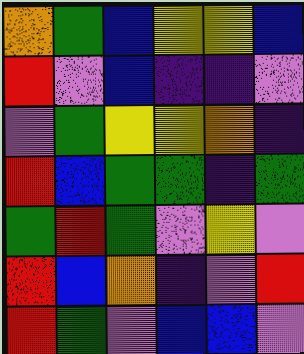[["orange", "green", "blue", "yellow", "yellow", "blue"], ["red", "violet", "blue", "indigo", "indigo", "violet"], ["violet", "green", "yellow", "yellow", "orange", "indigo"], ["red", "blue", "green", "green", "indigo", "green"], ["green", "red", "green", "violet", "yellow", "violet"], ["red", "blue", "orange", "indigo", "violet", "red"], ["red", "green", "violet", "blue", "blue", "violet"]]